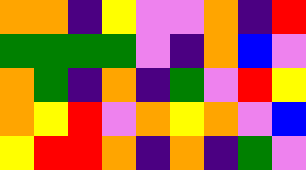[["orange", "orange", "indigo", "yellow", "violet", "violet", "orange", "indigo", "red"], ["green", "green", "green", "green", "violet", "indigo", "orange", "blue", "violet"], ["orange", "green", "indigo", "orange", "indigo", "green", "violet", "red", "yellow"], ["orange", "yellow", "red", "violet", "orange", "yellow", "orange", "violet", "blue"], ["yellow", "red", "red", "orange", "indigo", "orange", "indigo", "green", "violet"]]